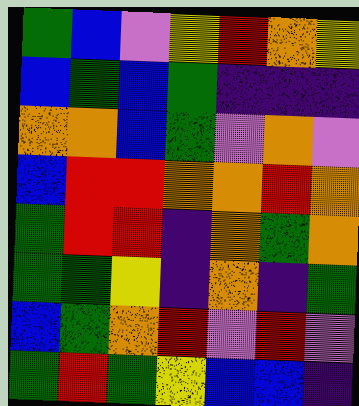[["green", "blue", "violet", "yellow", "red", "orange", "yellow"], ["blue", "green", "blue", "green", "indigo", "indigo", "indigo"], ["orange", "orange", "blue", "green", "violet", "orange", "violet"], ["blue", "red", "red", "orange", "orange", "red", "orange"], ["green", "red", "red", "indigo", "orange", "green", "orange"], ["green", "green", "yellow", "indigo", "orange", "indigo", "green"], ["blue", "green", "orange", "red", "violet", "red", "violet"], ["green", "red", "green", "yellow", "blue", "blue", "indigo"]]